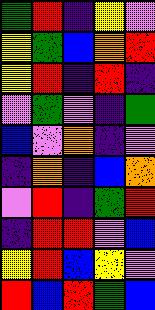[["green", "red", "indigo", "yellow", "violet"], ["yellow", "green", "blue", "orange", "red"], ["yellow", "red", "indigo", "red", "indigo"], ["violet", "green", "violet", "indigo", "green"], ["blue", "violet", "orange", "indigo", "violet"], ["indigo", "orange", "indigo", "blue", "orange"], ["violet", "red", "indigo", "green", "red"], ["indigo", "red", "red", "violet", "blue"], ["yellow", "red", "blue", "yellow", "violet"], ["red", "blue", "red", "green", "blue"]]